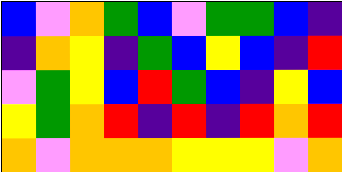[["blue", "violet", "orange", "green", "blue", "violet", "green", "green", "blue", "indigo"], ["indigo", "orange", "yellow", "indigo", "green", "blue", "yellow", "blue", "indigo", "red"], ["violet", "green", "yellow", "blue", "red", "green", "blue", "indigo", "yellow", "blue"], ["yellow", "green", "orange", "red", "indigo", "red", "indigo", "red", "orange", "red"], ["orange", "violet", "orange", "orange", "orange", "yellow", "yellow", "yellow", "violet", "orange"]]